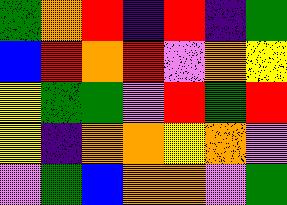[["green", "orange", "red", "indigo", "red", "indigo", "green"], ["blue", "red", "orange", "red", "violet", "orange", "yellow"], ["yellow", "green", "green", "violet", "red", "green", "red"], ["yellow", "indigo", "orange", "orange", "yellow", "orange", "violet"], ["violet", "green", "blue", "orange", "orange", "violet", "green"]]